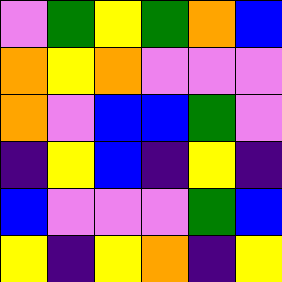[["violet", "green", "yellow", "green", "orange", "blue"], ["orange", "yellow", "orange", "violet", "violet", "violet"], ["orange", "violet", "blue", "blue", "green", "violet"], ["indigo", "yellow", "blue", "indigo", "yellow", "indigo"], ["blue", "violet", "violet", "violet", "green", "blue"], ["yellow", "indigo", "yellow", "orange", "indigo", "yellow"]]